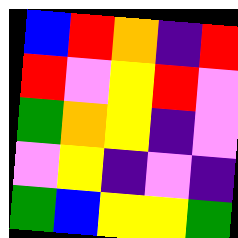[["blue", "red", "orange", "indigo", "red"], ["red", "violet", "yellow", "red", "violet"], ["green", "orange", "yellow", "indigo", "violet"], ["violet", "yellow", "indigo", "violet", "indigo"], ["green", "blue", "yellow", "yellow", "green"]]